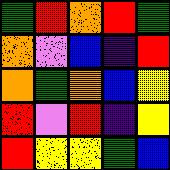[["green", "red", "orange", "red", "green"], ["orange", "violet", "blue", "indigo", "red"], ["orange", "green", "orange", "blue", "yellow"], ["red", "violet", "red", "indigo", "yellow"], ["red", "yellow", "yellow", "green", "blue"]]